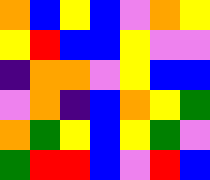[["orange", "blue", "yellow", "blue", "violet", "orange", "yellow"], ["yellow", "red", "blue", "blue", "yellow", "violet", "violet"], ["indigo", "orange", "orange", "violet", "yellow", "blue", "blue"], ["violet", "orange", "indigo", "blue", "orange", "yellow", "green"], ["orange", "green", "yellow", "blue", "yellow", "green", "violet"], ["green", "red", "red", "blue", "violet", "red", "blue"]]